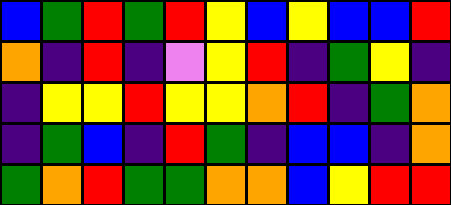[["blue", "green", "red", "green", "red", "yellow", "blue", "yellow", "blue", "blue", "red"], ["orange", "indigo", "red", "indigo", "violet", "yellow", "red", "indigo", "green", "yellow", "indigo"], ["indigo", "yellow", "yellow", "red", "yellow", "yellow", "orange", "red", "indigo", "green", "orange"], ["indigo", "green", "blue", "indigo", "red", "green", "indigo", "blue", "blue", "indigo", "orange"], ["green", "orange", "red", "green", "green", "orange", "orange", "blue", "yellow", "red", "red"]]